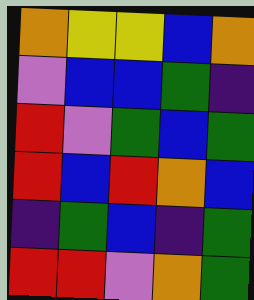[["orange", "yellow", "yellow", "blue", "orange"], ["violet", "blue", "blue", "green", "indigo"], ["red", "violet", "green", "blue", "green"], ["red", "blue", "red", "orange", "blue"], ["indigo", "green", "blue", "indigo", "green"], ["red", "red", "violet", "orange", "green"]]